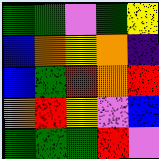[["green", "green", "violet", "green", "yellow"], ["blue", "orange", "yellow", "orange", "indigo"], ["blue", "green", "red", "orange", "red"], ["orange", "red", "yellow", "violet", "blue"], ["green", "green", "green", "red", "violet"]]